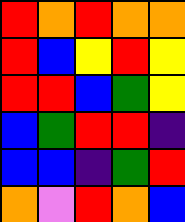[["red", "orange", "red", "orange", "orange"], ["red", "blue", "yellow", "red", "yellow"], ["red", "red", "blue", "green", "yellow"], ["blue", "green", "red", "red", "indigo"], ["blue", "blue", "indigo", "green", "red"], ["orange", "violet", "red", "orange", "blue"]]